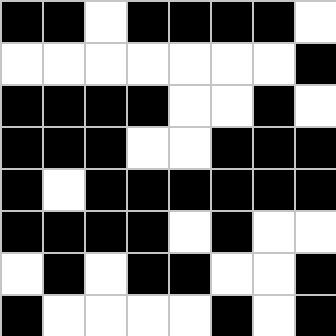[["black", "black", "white", "black", "black", "black", "black", "white"], ["white", "white", "white", "white", "white", "white", "white", "black"], ["black", "black", "black", "black", "white", "white", "black", "white"], ["black", "black", "black", "white", "white", "black", "black", "black"], ["black", "white", "black", "black", "black", "black", "black", "black"], ["black", "black", "black", "black", "white", "black", "white", "white"], ["white", "black", "white", "black", "black", "white", "white", "black"], ["black", "white", "white", "white", "white", "black", "white", "black"]]